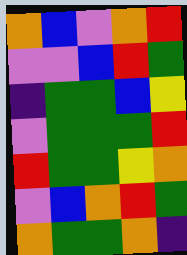[["orange", "blue", "violet", "orange", "red"], ["violet", "violet", "blue", "red", "green"], ["indigo", "green", "green", "blue", "yellow"], ["violet", "green", "green", "green", "red"], ["red", "green", "green", "yellow", "orange"], ["violet", "blue", "orange", "red", "green"], ["orange", "green", "green", "orange", "indigo"]]